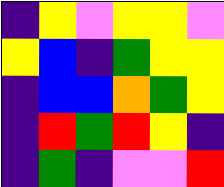[["indigo", "yellow", "violet", "yellow", "yellow", "violet"], ["yellow", "blue", "indigo", "green", "yellow", "yellow"], ["indigo", "blue", "blue", "orange", "green", "yellow"], ["indigo", "red", "green", "red", "yellow", "indigo"], ["indigo", "green", "indigo", "violet", "violet", "red"]]